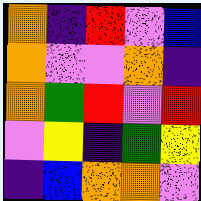[["orange", "indigo", "red", "violet", "blue"], ["orange", "violet", "violet", "orange", "indigo"], ["orange", "green", "red", "violet", "red"], ["violet", "yellow", "indigo", "green", "yellow"], ["indigo", "blue", "orange", "orange", "violet"]]